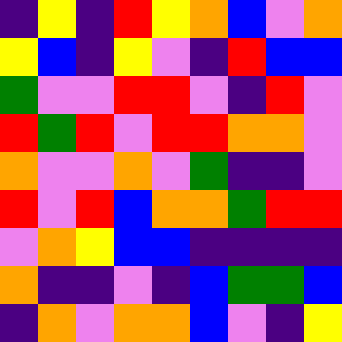[["indigo", "yellow", "indigo", "red", "yellow", "orange", "blue", "violet", "orange"], ["yellow", "blue", "indigo", "yellow", "violet", "indigo", "red", "blue", "blue"], ["green", "violet", "violet", "red", "red", "violet", "indigo", "red", "violet"], ["red", "green", "red", "violet", "red", "red", "orange", "orange", "violet"], ["orange", "violet", "violet", "orange", "violet", "green", "indigo", "indigo", "violet"], ["red", "violet", "red", "blue", "orange", "orange", "green", "red", "red"], ["violet", "orange", "yellow", "blue", "blue", "indigo", "indigo", "indigo", "indigo"], ["orange", "indigo", "indigo", "violet", "indigo", "blue", "green", "green", "blue"], ["indigo", "orange", "violet", "orange", "orange", "blue", "violet", "indigo", "yellow"]]